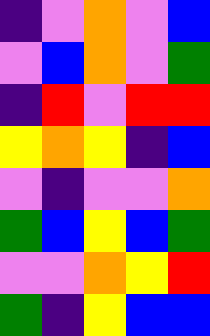[["indigo", "violet", "orange", "violet", "blue"], ["violet", "blue", "orange", "violet", "green"], ["indigo", "red", "violet", "red", "red"], ["yellow", "orange", "yellow", "indigo", "blue"], ["violet", "indigo", "violet", "violet", "orange"], ["green", "blue", "yellow", "blue", "green"], ["violet", "violet", "orange", "yellow", "red"], ["green", "indigo", "yellow", "blue", "blue"]]